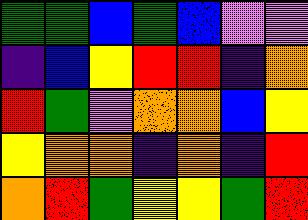[["green", "green", "blue", "green", "blue", "violet", "violet"], ["indigo", "blue", "yellow", "red", "red", "indigo", "orange"], ["red", "green", "violet", "orange", "orange", "blue", "yellow"], ["yellow", "orange", "orange", "indigo", "orange", "indigo", "red"], ["orange", "red", "green", "yellow", "yellow", "green", "red"]]